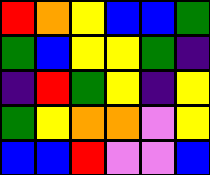[["red", "orange", "yellow", "blue", "blue", "green"], ["green", "blue", "yellow", "yellow", "green", "indigo"], ["indigo", "red", "green", "yellow", "indigo", "yellow"], ["green", "yellow", "orange", "orange", "violet", "yellow"], ["blue", "blue", "red", "violet", "violet", "blue"]]